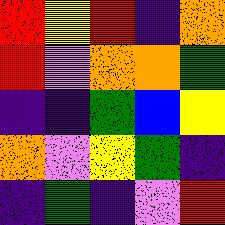[["red", "yellow", "red", "indigo", "orange"], ["red", "violet", "orange", "orange", "green"], ["indigo", "indigo", "green", "blue", "yellow"], ["orange", "violet", "yellow", "green", "indigo"], ["indigo", "green", "indigo", "violet", "red"]]